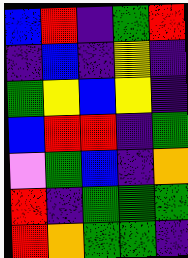[["blue", "red", "indigo", "green", "red"], ["indigo", "blue", "indigo", "yellow", "indigo"], ["green", "yellow", "blue", "yellow", "indigo"], ["blue", "red", "red", "indigo", "green"], ["violet", "green", "blue", "indigo", "orange"], ["red", "indigo", "green", "green", "green"], ["red", "orange", "green", "green", "indigo"]]